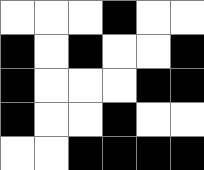[["white", "white", "white", "black", "white", "white"], ["black", "white", "black", "white", "white", "black"], ["black", "white", "white", "white", "black", "black"], ["black", "white", "white", "black", "white", "white"], ["white", "white", "black", "black", "black", "black"]]